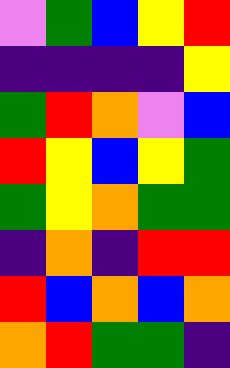[["violet", "green", "blue", "yellow", "red"], ["indigo", "indigo", "indigo", "indigo", "yellow"], ["green", "red", "orange", "violet", "blue"], ["red", "yellow", "blue", "yellow", "green"], ["green", "yellow", "orange", "green", "green"], ["indigo", "orange", "indigo", "red", "red"], ["red", "blue", "orange", "blue", "orange"], ["orange", "red", "green", "green", "indigo"]]